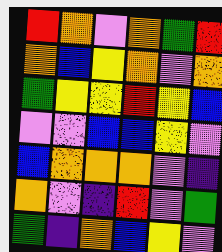[["red", "orange", "violet", "orange", "green", "red"], ["orange", "blue", "yellow", "orange", "violet", "orange"], ["green", "yellow", "yellow", "red", "yellow", "blue"], ["violet", "violet", "blue", "blue", "yellow", "violet"], ["blue", "orange", "orange", "orange", "violet", "indigo"], ["orange", "violet", "indigo", "red", "violet", "green"], ["green", "indigo", "orange", "blue", "yellow", "violet"]]